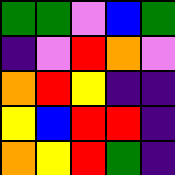[["green", "green", "violet", "blue", "green"], ["indigo", "violet", "red", "orange", "violet"], ["orange", "red", "yellow", "indigo", "indigo"], ["yellow", "blue", "red", "red", "indigo"], ["orange", "yellow", "red", "green", "indigo"]]